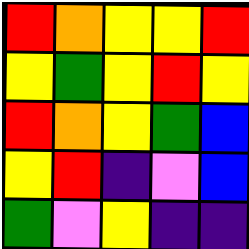[["red", "orange", "yellow", "yellow", "red"], ["yellow", "green", "yellow", "red", "yellow"], ["red", "orange", "yellow", "green", "blue"], ["yellow", "red", "indigo", "violet", "blue"], ["green", "violet", "yellow", "indigo", "indigo"]]